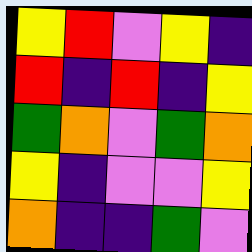[["yellow", "red", "violet", "yellow", "indigo"], ["red", "indigo", "red", "indigo", "yellow"], ["green", "orange", "violet", "green", "orange"], ["yellow", "indigo", "violet", "violet", "yellow"], ["orange", "indigo", "indigo", "green", "violet"]]